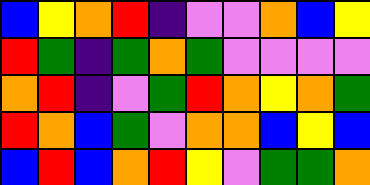[["blue", "yellow", "orange", "red", "indigo", "violet", "violet", "orange", "blue", "yellow"], ["red", "green", "indigo", "green", "orange", "green", "violet", "violet", "violet", "violet"], ["orange", "red", "indigo", "violet", "green", "red", "orange", "yellow", "orange", "green"], ["red", "orange", "blue", "green", "violet", "orange", "orange", "blue", "yellow", "blue"], ["blue", "red", "blue", "orange", "red", "yellow", "violet", "green", "green", "orange"]]